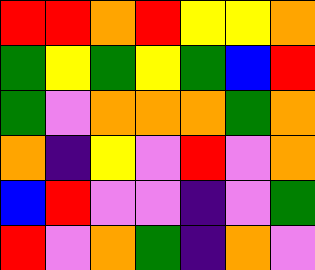[["red", "red", "orange", "red", "yellow", "yellow", "orange"], ["green", "yellow", "green", "yellow", "green", "blue", "red"], ["green", "violet", "orange", "orange", "orange", "green", "orange"], ["orange", "indigo", "yellow", "violet", "red", "violet", "orange"], ["blue", "red", "violet", "violet", "indigo", "violet", "green"], ["red", "violet", "orange", "green", "indigo", "orange", "violet"]]